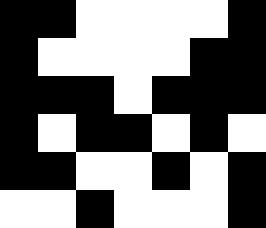[["black", "black", "white", "white", "white", "white", "black"], ["black", "white", "white", "white", "white", "black", "black"], ["black", "black", "black", "white", "black", "black", "black"], ["black", "white", "black", "black", "white", "black", "white"], ["black", "black", "white", "white", "black", "white", "black"], ["white", "white", "black", "white", "white", "white", "black"]]